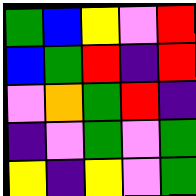[["green", "blue", "yellow", "violet", "red"], ["blue", "green", "red", "indigo", "red"], ["violet", "orange", "green", "red", "indigo"], ["indigo", "violet", "green", "violet", "green"], ["yellow", "indigo", "yellow", "violet", "green"]]